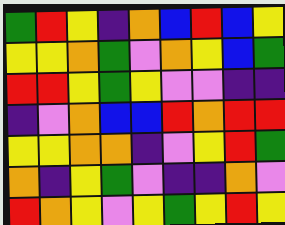[["green", "red", "yellow", "indigo", "orange", "blue", "red", "blue", "yellow"], ["yellow", "yellow", "orange", "green", "violet", "orange", "yellow", "blue", "green"], ["red", "red", "yellow", "green", "yellow", "violet", "violet", "indigo", "indigo"], ["indigo", "violet", "orange", "blue", "blue", "red", "orange", "red", "red"], ["yellow", "yellow", "orange", "orange", "indigo", "violet", "yellow", "red", "green"], ["orange", "indigo", "yellow", "green", "violet", "indigo", "indigo", "orange", "violet"], ["red", "orange", "yellow", "violet", "yellow", "green", "yellow", "red", "yellow"]]